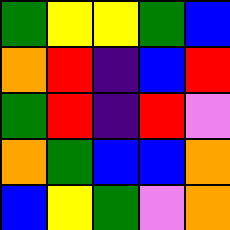[["green", "yellow", "yellow", "green", "blue"], ["orange", "red", "indigo", "blue", "red"], ["green", "red", "indigo", "red", "violet"], ["orange", "green", "blue", "blue", "orange"], ["blue", "yellow", "green", "violet", "orange"]]